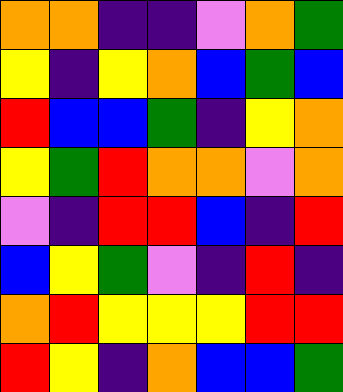[["orange", "orange", "indigo", "indigo", "violet", "orange", "green"], ["yellow", "indigo", "yellow", "orange", "blue", "green", "blue"], ["red", "blue", "blue", "green", "indigo", "yellow", "orange"], ["yellow", "green", "red", "orange", "orange", "violet", "orange"], ["violet", "indigo", "red", "red", "blue", "indigo", "red"], ["blue", "yellow", "green", "violet", "indigo", "red", "indigo"], ["orange", "red", "yellow", "yellow", "yellow", "red", "red"], ["red", "yellow", "indigo", "orange", "blue", "blue", "green"]]